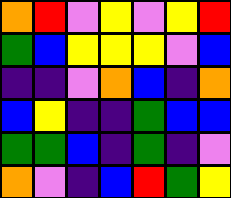[["orange", "red", "violet", "yellow", "violet", "yellow", "red"], ["green", "blue", "yellow", "yellow", "yellow", "violet", "blue"], ["indigo", "indigo", "violet", "orange", "blue", "indigo", "orange"], ["blue", "yellow", "indigo", "indigo", "green", "blue", "blue"], ["green", "green", "blue", "indigo", "green", "indigo", "violet"], ["orange", "violet", "indigo", "blue", "red", "green", "yellow"]]